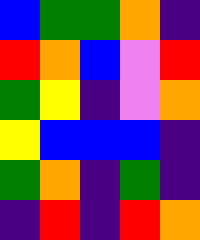[["blue", "green", "green", "orange", "indigo"], ["red", "orange", "blue", "violet", "red"], ["green", "yellow", "indigo", "violet", "orange"], ["yellow", "blue", "blue", "blue", "indigo"], ["green", "orange", "indigo", "green", "indigo"], ["indigo", "red", "indigo", "red", "orange"]]